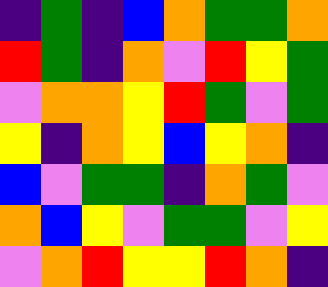[["indigo", "green", "indigo", "blue", "orange", "green", "green", "orange"], ["red", "green", "indigo", "orange", "violet", "red", "yellow", "green"], ["violet", "orange", "orange", "yellow", "red", "green", "violet", "green"], ["yellow", "indigo", "orange", "yellow", "blue", "yellow", "orange", "indigo"], ["blue", "violet", "green", "green", "indigo", "orange", "green", "violet"], ["orange", "blue", "yellow", "violet", "green", "green", "violet", "yellow"], ["violet", "orange", "red", "yellow", "yellow", "red", "orange", "indigo"]]